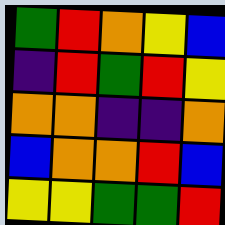[["green", "red", "orange", "yellow", "blue"], ["indigo", "red", "green", "red", "yellow"], ["orange", "orange", "indigo", "indigo", "orange"], ["blue", "orange", "orange", "red", "blue"], ["yellow", "yellow", "green", "green", "red"]]